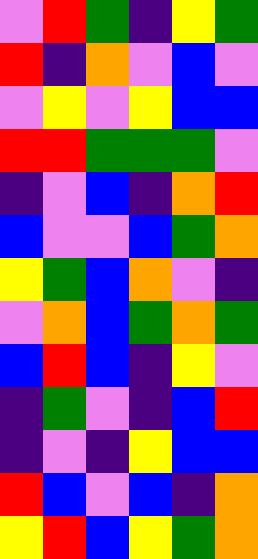[["violet", "red", "green", "indigo", "yellow", "green"], ["red", "indigo", "orange", "violet", "blue", "violet"], ["violet", "yellow", "violet", "yellow", "blue", "blue"], ["red", "red", "green", "green", "green", "violet"], ["indigo", "violet", "blue", "indigo", "orange", "red"], ["blue", "violet", "violet", "blue", "green", "orange"], ["yellow", "green", "blue", "orange", "violet", "indigo"], ["violet", "orange", "blue", "green", "orange", "green"], ["blue", "red", "blue", "indigo", "yellow", "violet"], ["indigo", "green", "violet", "indigo", "blue", "red"], ["indigo", "violet", "indigo", "yellow", "blue", "blue"], ["red", "blue", "violet", "blue", "indigo", "orange"], ["yellow", "red", "blue", "yellow", "green", "orange"]]